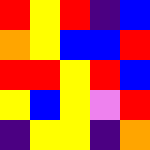[["red", "yellow", "red", "indigo", "blue"], ["orange", "yellow", "blue", "blue", "red"], ["red", "red", "yellow", "red", "blue"], ["yellow", "blue", "yellow", "violet", "red"], ["indigo", "yellow", "yellow", "indigo", "orange"]]